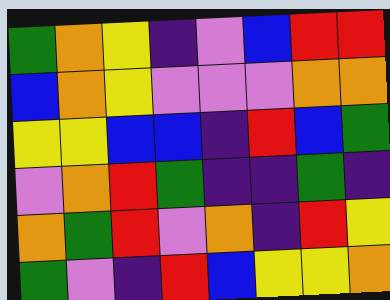[["green", "orange", "yellow", "indigo", "violet", "blue", "red", "red"], ["blue", "orange", "yellow", "violet", "violet", "violet", "orange", "orange"], ["yellow", "yellow", "blue", "blue", "indigo", "red", "blue", "green"], ["violet", "orange", "red", "green", "indigo", "indigo", "green", "indigo"], ["orange", "green", "red", "violet", "orange", "indigo", "red", "yellow"], ["green", "violet", "indigo", "red", "blue", "yellow", "yellow", "orange"]]